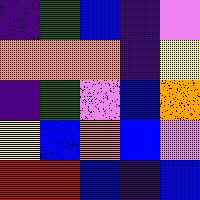[["indigo", "green", "blue", "indigo", "violet"], ["orange", "orange", "orange", "indigo", "yellow"], ["indigo", "green", "violet", "blue", "orange"], ["yellow", "blue", "orange", "blue", "violet"], ["red", "red", "blue", "indigo", "blue"]]